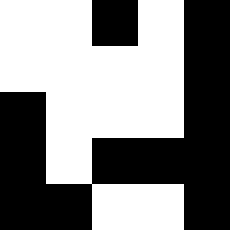[["white", "white", "black", "white", "black"], ["white", "white", "white", "white", "black"], ["black", "white", "white", "white", "black"], ["black", "white", "black", "black", "black"], ["black", "black", "white", "white", "black"]]